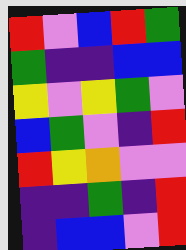[["red", "violet", "blue", "red", "green"], ["green", "indigo", "indigo", "blue", "blue"], ["yellow", "violet", "yellow", "green", "violet"], ["blue", "green", "violet", "indigo", "red"], ["red", "yellow", "orange", "violet", "violet"], ["indigo", "indigo", "green", "indigo", "red"], ["indigo", "blue", "blue", "violet", "red"]]